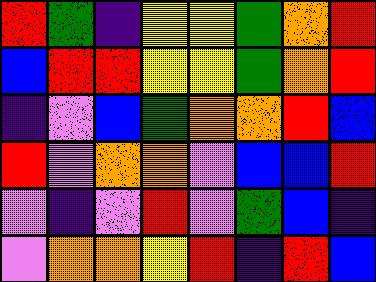[["red", "green", "indigo", "yellow", "yellow", "green", "orange", "red"], ["blue", "red", "red", "yellow", "yellow", "green", "orange", "red"], ["indigo", "violet", "blue", "green", "orange", "orange", "red", "blue"], ["red", "violet", "orange", "orange", "violet", "blue", "blue", "red"], ["violet", "indigo", "violet", "red", "violet", "green", "blue", "indigo"], ["violet", "orange", "orange", "yellow", "red", "indigo", "red", "blue"]]